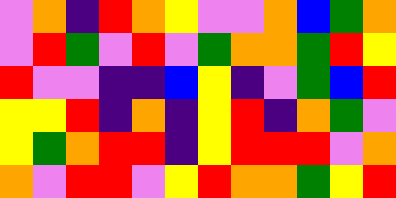[["violet", "orange", "indigo", "red", "orange", "yellow", "violet", "violet", "orange", "blue", "green", "orange"], ["violet", "red", "green", "violet", "red", "violet", "green", "orange", "orange", "green", "red", "yellow"], ["red", "violet", "violet", "indigo", "indigo", "blue", "yellow", "indigo", "violet", "green", "blue", "red"], ["yellow", "yellow", "red", "indigo", "orange", "indigo", "yellow", "red", "indigo", "orange", "green", "violet"], ["yellow", "green", "orange", "red", "red", "indigo", "yellow", "red", "red", "red", "violet", "orange"], ["orange", "violet", "red", "red", "violet", "yellow", "red", "orange", "orange", "green", "yellow", "red"]]